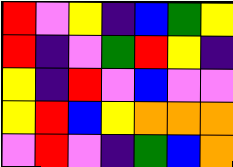[["red", "violet", "yellow", "indigo", "blue", "green", "yellow"], ["red", "indigo", "violet", "green", "red", "yellow", "indigo"], ["yellow", "indigo", "red", "violet", "blue", "violet", "violet"], ["yellow", "red", "blue", "yellow", "orange", "orange", "orange"], ["violet", "red", "violet", "indigo", "green", "blue", "orange"]]